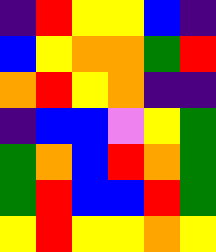[["indigo", "red", "yellow", "yellow", "blue", "indigo"], ["blue", "yellow", "orange", "orange", "green", "red"], ["orange", "red", "yellow", "orange", "indigo", "indigo"], ["indigo", "blue", "blue", "violet", "yellow", "green"], ["green", "orange", "blue", "red", "orange", "green"], ["green", "red", "blue", "blue", "red", "green"], ["yellow", "red", "yellow", "yellow", "orange", "yellow"]]